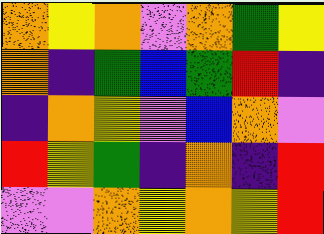[["orange", "yellow", "orange", "violet", "orange", "green", "yellow"], ["orange", "indigo", "green", "blue", "green", "red", "indigo"], ["indigo", "orange", "yellow", "violet", "blue", "orange", "violet"], ["red", "yellow", "green", "indigo", "orange", "indigo", "red"], ["violet", "violet", "orange", "yellow", "orange", "yellow", "red"]]